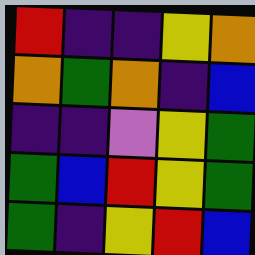[["red", "indigo", "indigo", "yellow", "orange"], ["orange", "green", "orange", "indigo", "blue"], ["indigo", "indigo", "violet", "yellow", "green"], ["green", "blue", "red", "yellow", "green"], ["green", "indigo", "yellow", "red", "blue"]]